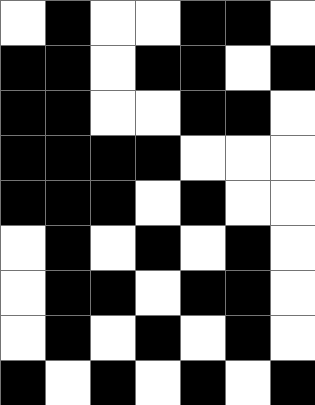[["white", "black", "white", "white", "black", "black", "white"], ["black", "black", "white", "black", "black", "white", "black"], ["black", "black", "white", "white", "black", "black", "white"], ["black", "black", "black", "black", "white", "white", "white"], ["black", "black", "black", "white", "black", "white", "white"], ["white", "black", "white", "black", "white", "black", "white"], ["white", "black", "black", "white", "black", "black", "white"], ["white", "black", "white", "black", "white", "black", "white"], ["black", "white", "black", "white", "black", "white", "black"]]